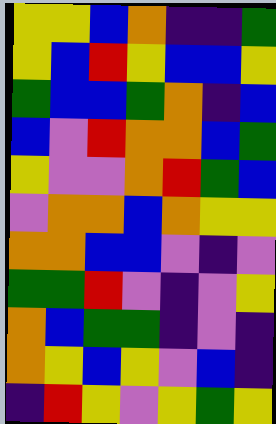[["yellow", "yellow", "blue", "orange", "indigo", "indigo", "green"], ["yellow", "blue", "red", "yellow", "blue", "blue", "yellow"], ["green", "blue", "blue", "green", "orange", "indigo", "blue"], ["blue", "violet", "red", "orange", "orange", "blue", "green"], ["yellow", "violet", "violet", "orange", "red", "green", "blue"], ["violet", "orange", "orange", "blue", "orange", "yellow", "yellow"], ["orange", "orange", "blue", "blue", "violet", "indigo", "violet"], ["green", "green", "red", "violet", "indigo", "violet", "yellow"], ["orange", "blue", "green", "green", "indigo", "violet", "indigo"], ["orange", "yellow", "blue", "yellow", "violet", "blue", "indigo"], ["indigo", "red", "yellow", "violet", "yellow", "green", "yellow"]]